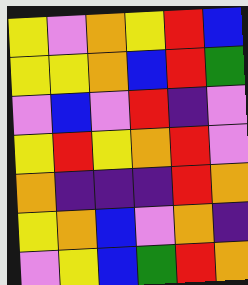[["yellow", "violet", "orange", "yellow", "red", "blue"], ["yellow", "yellow", "orange", "blue", "red", "green"], ["violet", "blue", "violet", "red", "indigo", "violet"], ["yellow", "red", "yellow", "orange", "red", "violet"], ["orange", "indigo", "indigo", "indigo", "red", "orange"], ["yellow", "orange", "blue", "violet", "orange", "indigo"], ["violet", "yellow", "blue", "green", "red", "orange"]]